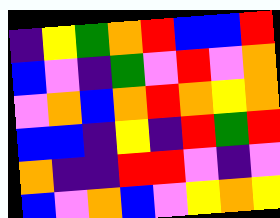[["indigo", "yellow", "green", "orange", "red", "blue", "blue", "red"], ["blue", "violet", "indigo", "green", "violet", "red", "violet", "orange"], ["violet", "orange", "blue", "orange", "red", "orange", "yellow", "orange"], ["blue", "blue", "indigo", "yellow", "indigo", "red", "green", "red"], ["orange", "indigo", "indigo", "red", "red", "violet", "indigo", "violet"], ["blue", "violet", "orange", "blue", "violet", "yellow", "orange", "yellow"]]